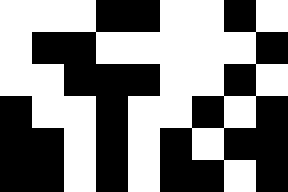[["white", "white", "white", "black", "black", "white", "white", "black", "white"], ["white", "black", "black", "white", "white", "white", "white", "white", "black"], ["white", "white", "black", "black", "black", "white", "white", "black", "white"], ["black", "white", "white", "black", "white", "white", "black", "white", "black"], ["black", "black", "white", "black", "white", "black", "white", "black", "black"], ["black", "black", "white", "black", "white", "black", "black", "white", "black"]]